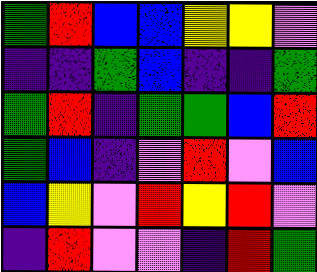[["green", "red", "blue", "blue", "yellow", "yellow", "violet"], ["indigo", "indigo", "green", "blue", "indigo", "indigo", "green"], ["green", "red", "indigo", "green", "green", "blue", "red"], ["green", "blue", "indigo", "violet", "red", "violet", "blue"], ["blue", "yellow", "violet", "red", "yellow", "red", "violet"], ["indigo", "red", "violet", "violet", "indigo", "red", "green"]]